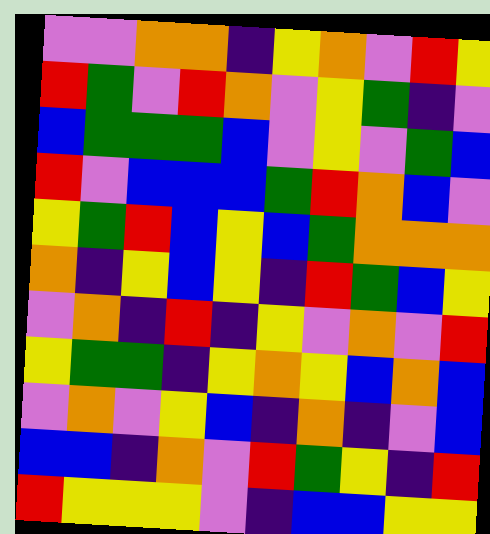[["violet", "violet", "orange", "orange", "indigo", "yellow", "orange", "violet", "red", "yellow"], ["red", "green", "violet", "red", "orange", "violet", "yellow", "green", "indigo", "violet"], ["blue", "green", "green", "green", "blue", "violet", "yellow", "violet", "green", "blue"], ["red", "violet", "blue", "blue", "blue", "green", "red", "orange", "blue", "violet"], ["yellow", "green", "red", "blue", "yellow", "blue", "green", "orange", "orange", "orange"], ["orange", "indigo", "yellow", "blue", "yellow", "indigo", "red", "green", "blue", "yellow"], ["violet", "orange", "indigo", "red", "indigo", "yellow", "violet", "orange", "violet", "red"], ["yellow", "green", "green", "indigo", "yellow", "orange", "yellow", "blue", "orange", "blue"], ["violet", "orange", "violet", "yellow", "blue", "indigo", "orange", "indigo", "violet", "blue"], ["blue", "blue", "indigo", "orange", "violet", "red", "green", "yellow", "indigo", "red"], ["red", "yellow", "yellow", "yellow", "violet", "indigo", "blue", "blue", "yellow", "yellow"]]